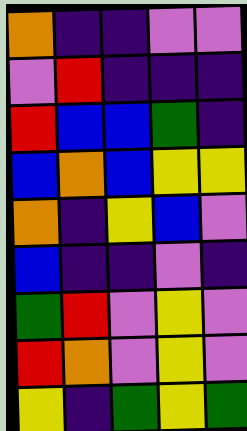[["orange", "indigo", "indigo", "violet", "violet"], ["violet", "red", "indigo", "indigo", "indigo"], ["red", "blue", "blue", "green", "indigo"], ["blue", "orange", "blue", "yellow", "yellow"], ["orange", "indigo", "yellow", "blue", "violet"], ["blue", "indigo", "indigo", "violet", "indigo"], ["green", "red", "violet", "yellow", "violet"], ["red", "orange", "violet", "yellow", "violet"], ["yellow", "indigo", "green", "yellow", "green"]]